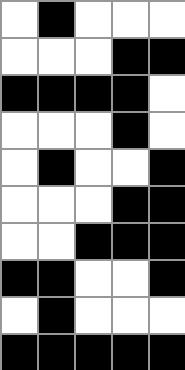[["white", "black", "white", "white", "white"], ["white", "white", "white", "black", "black"], ["black", "black", "black", "black", "white"], ["white", "white", "white", "black", "white"], ["white", "black", "white", "white", "black"], ["white", "white", "white", "black", "black"], ["white", "white", "black", "black", "black"], ["black", "black", "white", "white", "black"], ["white", "black", "white", "white", "white"], ["black", "black", "black", "black", "black"]]